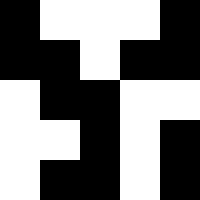[["black", "white", "white", "white", "black"], ["black", "black", "white", "black", "black"], ["white", "black", "black", "white", "white"], ["white", "white", "black", "white", "black"], ["white", "black", "black", "white", "black"]]